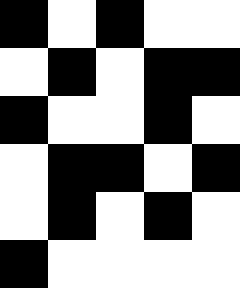[["black", "white", "black", "white", "white"], ["white", "black", "white", "black", "black"], ["black", "white", "white", "black", "white"], ["white", "black", "black", "white", "black"], ["white", "black", "white", "black", "white"], ["black", "white", "white", "white", "white"]]